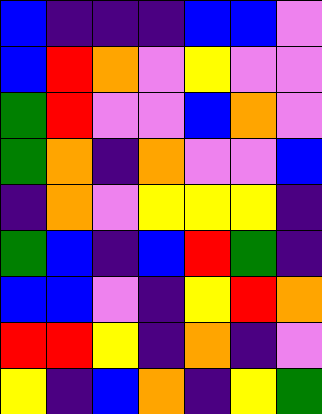[["blue", "indigo", "indigo", "indigo", "blue", "blue", "violet"], ["blue", "red", "orange", "violet", "yellow", "violet", "violet"], ["green", "red", "violet", "violet", "blue", "orange", "violet"], ["green", "orange", "indigo", "orange", "violet", "violet", "blue"], ["indigo", "orange", "violet", "yellow", "yellow", "yellow", "indigo"], ["green", "blue", "indigo", "blue", "red", "green", "indigo"], ["blue", "blue", "violet", "indigo", "yellow", "red", "orange"], ["red", "red", "yellow", "indigo", "orange", "indigo", "violet"], ["yellow", "indigo", "blue", "orange", "indigo", "yellow", "green"]]